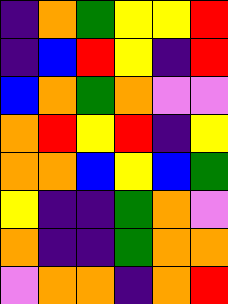[["indigo", "orange", "green", "yellow", "yellow", "red"], ["indigo", "blue", "red", "yellow", "indigo", "red"], ["blue", "orange", "green", "orange", "violet", "violet"], ["orange", "red", "yellow", "red", "indigo", "yellow"], ["orange", "orange", "blue", "yellow", "blue", "green"], ["yellow", "indigo", "indigo", "green", "orange", "violet"], ["orange", "indigo", "indigo", "green", "orange", "orange"], ["violet", "orange", "orange", "indigo", "orange", "red"]]